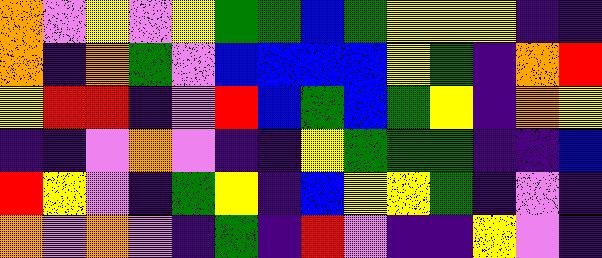[["orange", "violet", "yellow", "violet", "yellow", "green", "green", "blue", "green", "yellow", "yellow", "yellow", "indigo", "indigo"], ["orange", "indigo", "orange", "green", "violet", "blue", "blue", "blue", "blue", "yellow", "green", "indigo", "orange", "red"], ["yellow", "red", "red", "indigo", "violet", "red", "blue", "green", "blue", "green", "yellow", "indigo", "orange", "yellow"], ["indigo", "indigo", "violet", "orange", "violet", "indigo", "indigo", "yellow", "green", "green", "green", "indigo", "indigo", "blue"], ["red", "yellow", "violet", "indigo", "green", "yellow", "indigo", "blue", "yellow", "yellow", "green", "indigo", "violet", "indigo"], ["orange", "violet", "orange", "violet", "indigo", "green", "indigo", "red", "violet", "indigo", "indigo", "yellow", "violet", "indigo"]]